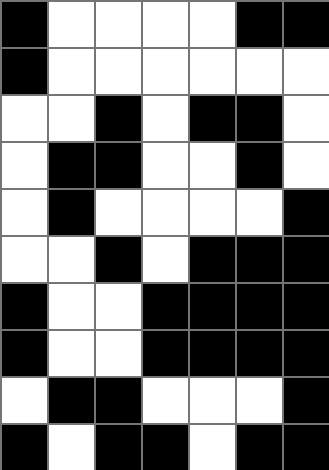[["black", "white", "white", "white", "white", "black", "black"], ["black", "white", "white", "white", "white", "white", "white"], ["white", "white", "black", "white", "black", "black", "white"], ["white", "black", "black", "white", "white", "black", "white"], ["white", "black", "white", "white", "white", "white", "black"], ["white", "white", "black", "white", "black", "black", "black"], ["black", "white", "white", "black", "black", "black", "black"], ["black", "white", "white", "black", "black", "black", "black"], ["white", "black", "black", "white", "white", "white", "black"], ["black", "white", "black", "black", "white", "black", "black"]]